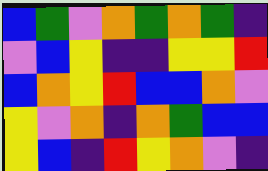[["blue", "green", "violet", "orange", "green", "orange", "green", "indigo"], ["violet", "blue", "yellow", "indigo", "indigo", "yellow", "yellow", "red"], ["blue", "orange", "yellow", "red", "blue", "blue", "orange", "violet"], ["yellow", "violet", "orange", "indigo", "orange", "green", "blue", "blue"], ["yellow", "blue", "indigo", "red", "yellow", "orange", "violet", "indigo"]]